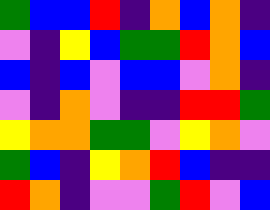[["green", "blue", "blue", "red", "indigo", "orange", "blue", "orange", "indigo"], ["violet", "indigo", "yellow", "blue", "green", "green", "red", "orange", "blue"], ["blue", "indigo", "blue", "violet", "blue", "blue", "violet", "orange", "indigo"], ["violet", "indigo", "orange", "violet", "indigo", "indigo", "red", "red", "green"], ["yellow", "orange", "orange", "green", "green", "violet", "yellow", "orange", "violet"], ["green", "blue", "indigo", "yellow", "orange", "red", "blue", "indigo", "indigo"], ["red", "orange", "indigo", "violet", "violet", "green", "red", "violet", "blue"]]